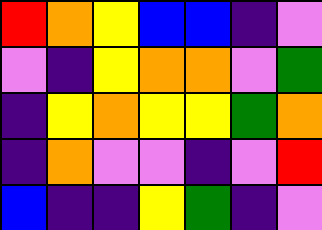[["red", "orange", "yellow", "blue", "blue", "indigo", "violet"], ["violet", "indigo", "yellow", "orange", "orange", "violet", "green"], ["indigo", "yellow", "orange", "yellow", "yellow", "green", "orange"], ["indigo", "orange", "violet", "violet", "indigo", "violet", "red"], ["blue", "indigo", "indigo", "yellow", "green", "indigo", "violet"]]